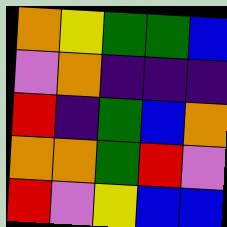[["orange", "yellow", "green", "green", "blue"], ["violet", "orange", "indigo", "indigo", "indigo"], ["red", "indigo", "green", "blue", "orange"], ["orange", "orange", "green", "red", "violet"], ["red", "violet", "yellow", "blue", "blue"]]